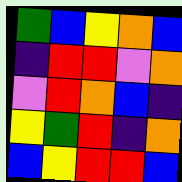[["green", "blue", "yellow", "orange", "blue"], ["indigo", "red", "red", "violet", "orange"], ["violet", "red", "orange", "blue", "indigo"], ["yellow", "green", "red", "indigo", "orange"], ["blue", "yellow", "red", "red", "blue"]]